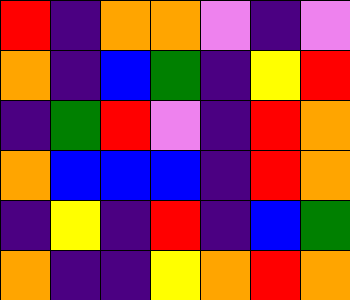[["red", "indigo", "orange", "orange", "violet", "indigo", "violet"], ["orange", "indigo", "blue", "green", "indigo", "yellow", "red"], ["indigo", "green", "red", "violet", "indigo", "red", "orange"], ["orange", "blue", "blue", "blue", "indigo", "red", "orange"], ["indigo", "yellow", "indigo", "red", "indigo", "blue", "green"], ["orange", "indigo", "indigo", "yellow", "orange", "red", "orange"]]